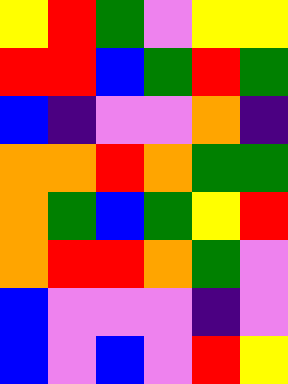[["yellow", "red", "green", "violet", "yellow", "yellow"], ["red", "red", "blue", "green", "red", "green"], ["blue", "indigo", "violet", "violet", "orange", "indigo"], ["orange", "orange", "red", "orange", "green", "green"], ["orange", "green", "blue", "green", "yellow", "red"], ["orange", "red", "red", "orange", "green", "violet"], ["blue", "violet", "violet", "violet", "indigo", "violet"], ["blue", "violet", "blue", "violet", "red", "yellow"]]